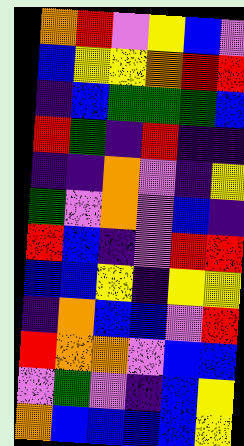[["orange", "red", "violet", "yellow", "blue", "violet"], ["blue", "yellow", "yellow", "orange", "red", "red"], ["indigo", "blue", "green", "green", "green", "blue"], ["red", "green", "indigo", "red", "indigo", "indigo"], ["indigo", "indigo", "orange", "violet", "indigo", "yellow"], ["green", "violet", "orange", "violet", "blue", "indigo"], ["red", "blue", "indigo", "violet", "red", "red"], ["blue", "blue", "yellow", "indigo", "yellow", "yellow"], ["indigo", "orange", "blue", "blue", "violet", "red"], ["red", "orange", "orange", "violet", "blue", "blue"], ["violet", "green", "violet", "indigo", "blue", "yellow"], ["orange", "blue", "blue", "blue", "blue", "yellow"]]